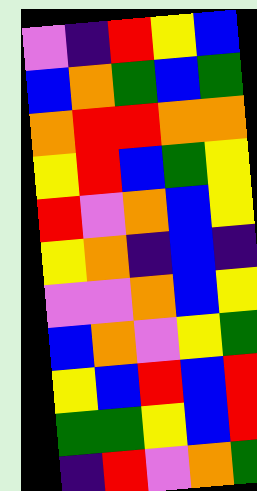[["violet", "indigo", "red", "yellow", "blue"], ["blue", "orange", "green", "blue", "green"], ["orange", "red", "red", "orange", "orange"], ["yellow", "red", "blue", "green", "yellow"], ["red", "violet", "orange", "blue", "yellow"], ["yellow", "orange", "indigo", "blue", "indigo"], ["violet", "violet", "orange", "blue", "yellow"], ["blue", "orange", "violet", "yellow", "green"], ["yellow", "blue", "red", "blue", "red"], ["green", "green", "yellow", "blue", "red"], ["indigo", "red", "violet", "orange", "green"]]